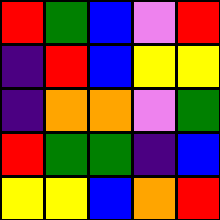[["red", "green", "blue", "violet", "red"], ["indigo", "red", "blue", "yellow", "yellow"], ["indigo", "orange", "orange", "violet", "green"], ["red", "green", "green", "indigo", "blue"], ["yellow", "yellow", "blue", "orange", "red"]]